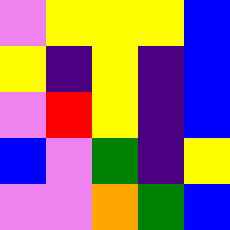[["violet", "yellow", "yellow", "yellow", "blue"], ["yellow", "indigo", "yellow", "indigo", "blue"], ["violet", "red", "yellow", "indigo", "blue"], ["blue", "violet", "green", "indigo", "yellow"], ["violet", "violet", "orange", "green", "blue"]]